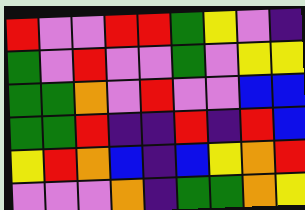[["red", "violet", "violet", "red", "red", "green", "yellow", "violet", "indigo"], ["green", "violet", "red", "violet", "violet", "green", "violet", "yellow", "yellow"], ["green", "green", "orange", "violet", "red", "violet", "violet", "blue", "blue"], ["green", "green", "red", "indigo", "indigo", "red", "indigo", "red", "blue"], ["yellow", "red", "orange", "blue", "indigo", "blue", "yellow", "orange", "red"], ["violet", "violet", "violet", "orange", "indigo", "green", "green", "orange", "yellow"]]